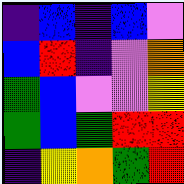[["indigo", "blue", "indigo", "blue", "violet"], ["blue", "red", "indigo", "violet", "orange"], ["green", "blue", "violet", "violet", "yellow"], ["green", "blue", "green", "red", "red"], ["indigo", "yellow", "orange", "green", "red"]]